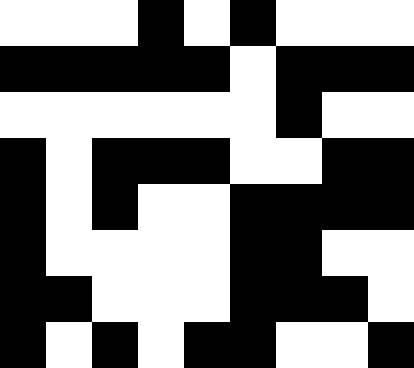[["white", "white", "white", "black", "white", "black", "white", "white", "white"], ["black", "black", "black", "black", "black", "white", "black", "black", "black"], ["white", "white", "white", "white", "white", "white", "black", "white", "white"], ["black", "white", "black", "black", "black", "white", "white", "black", "black"], ["black", "white", "black", "white", "white", "black", "black", "black", "black"], ["black", "white", "white", "white", "white", "black", "black", "white", "white"], ["black", "black", "white", "white", "white", "black", "black", "black", "white"], ["black", "white", "black", "white", "black", "black", "white", "white", "black"]]